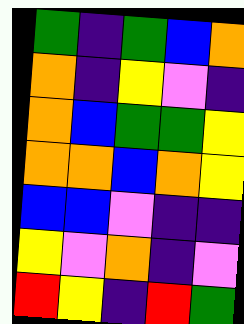[["green", "indigo", "green", "blue", "orange"], ["orange", "indigo", "yellow", "violet", "indigo"], ["orange", "blue", "green", "green", "yellow"], ["orange", "orange", "blue", "orange", "yellow"], ["blue", "blue", "violet", "indigo", "indigo"], ["yellow", "violet", "orange", "indigo", "violet"], ["red", "yellow", "indigo", "red", "green"]]